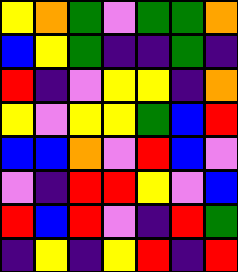[["yellow", "orange", "green", "violet", "green", "green", "orange"], ["blue", "yellow", "green", "indigo", "indigo", "green", "indigo"], ["red", "indigo", "violet", "yellow", "yellow", "indigo", "orange"], ["yellow", "violet", "yellow", "yellow", "green", "blue", "red"], ["blue", "blue", "orange", "violet", "red", "blue", "violet"], ["violet", "indigo", "red", "red", "yellow", "violet", "blue"], ["red", "blue", "red", "violet", "indigo", "red", "green"], ["indigo", "yellow", "indigo", "yellow", "red", "indigo", "red"]]